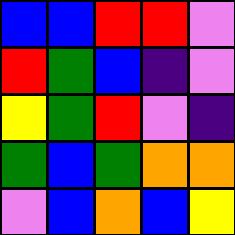[["blue", "blue", "red", "red", "violet"], ["red", "green", "blue", "indigo", "violet"], ["yellow", "green", "red", "violet", "indigo"], ["green", "blue", "green", "orange", "orange"], ["violet", "blue", "orange", "blue", "yellow"]]